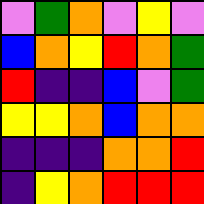[["violet", "green", "orange", "violet", "yellow", "violet"], ["blue", "orange", "yellow", "red", "orange", "green"], ["red", "indigo", "indigo", "blue", "violet", "green"], ["yellow", "yellow", "orange", "blue", "orange", "orange"], ["indigo", "indigo", "indigo", "orange", "orange", "red"], ["indigo", "yellow", "orange", "red", "red", "red"]]